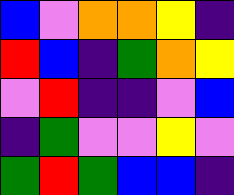[["blue", "violet", "orange", "orange", "yellow", "indigo"], ["red", "blue", "indigo", "green", "orange", "yellow"], ["violet", "red", "indigo", "indigo", "violet", "blue"], ["indigo", "green", "violet", "violet", "yellow", "violet"], ["green", "red", "green", "blue", "blue", "indigo"]]